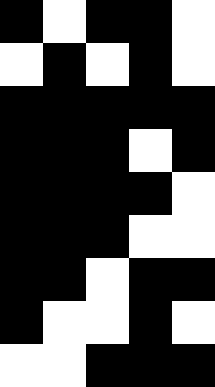[["black", "white", "black", "black", "white"], ["white", "black", "white", "black", "white"], ["black", "black", "black", "black", "black"], ["black", "black", "black", "white", "black"], ["black", "black", "black", "black", "white"], ["black", "black", "black", "white", "white"], ["black", "black", "white", "black", "black"], ["black", "white", "white", "black", "white"], ["white", "white", "black", "black", "black"]]